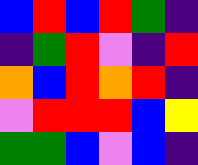[["blue", "red", "blue", "red", "green", "indigo"], ["indigo", "green", "red", "violet", "indigo", "red"], ["orange", "blue", "red", "orange", "red", "indigo"], ["violet", "red", "red", "red", "blue", "yellow"], ["green", "green", "blue", "violet", "blue", "indigo"]]